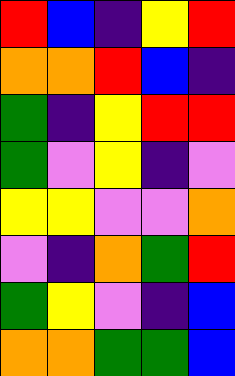[["red", "blue", "indigo", "yellow", "red"], ["orange", "orange", "red", "blue", "indigo"], ["green", "indigo", "yellow", "red", "red"], ["green", "violet", "yellow", "indigo", "violet"], ["yellow", "yellow", "violet", "violet", "orange"], ["violet", "indigo", "orange", "green", "red"], ["green", "yellow", "violet", "indigo", "blue"], ["orange", "orange", "green", "green", "blue"]]